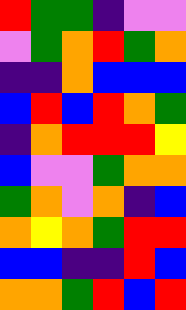[["red", "green", "green", "indigo", "violet", "violet"], ["violet", "green", "orange", "red", "green", "orange"], ["indigo", "indigo", "orange", "blue", "blue", "blue"], ["blue", "red", "blue", "red", "orange", "green"], ["indigo", "orange", "red", "red", "red", "yellow"], ["blue", "violet", "violet", "green", "orange", "orange"], ["green", "orange", "violet", "orange", "indigo", "blue"], ["orange", "yellow", "orange", "green", "red", "red"], ["blue", "blue", "indigo", "indigo", "red", "blue"], ["orange", "orange", "green", "red", "blue", "red"]]